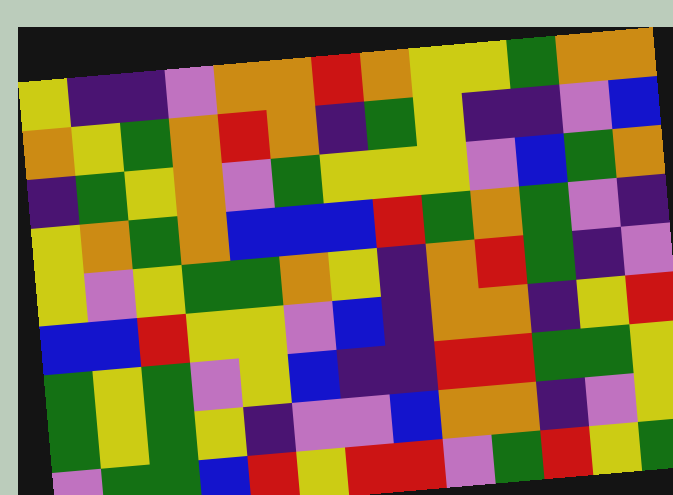[["yellow", "indigo", "indigo", "violet", "orange", "orange", "red", "orange", "yellow", "yellow", "green", "orange", "orange"], ["orange", "yellow", "green", "orange", "red", "orange", "indigo", "green", "yellow", "indigo", "indigo", "violet", "blue"], ["indigo", "green", "yellow", "orange", "violet", "green", "yellow", "yellow", "yellow", "violet", "blue", "green", "orange"], ["yellow", "orange", "green", "orange", "blue", "blue", "blue", "red", "green", "orange", "green", "violet", "indigo"], ["yellow", "violet", "yellow", "green", "green", "orange", "yellow", "indigo", "orange", "red", "green", "indigo", "violet"], ["blue", "blue", "red", "yellow", "yellow", "violet", "blue", "indigo", "orange", "orange", "indigo", "yellow", "red"], ["green", "yellow", "green", "violet", "yellow", "blue", "indigo", "indigo", "red", "red", "green", "green", "yellow"], ["green", "yellow", "green", "yellow", "indigo", "violet", "violet", "blue", "orange", "orange", "indigo", "violet", "yellow"], ["violet", "green", "green", "blue", "red", "yellow", "red", "red", "violet", "green", "red", "yellow", "green"]]